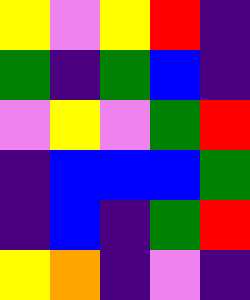[["yellow", "violet", "yellow", "red", "indigo"], ["green", "indigo", "green", "blue", "indigo"], ["violet", "yellow", "violet", "green", "red"], ["indigo", "blue", "blue", "blue", "green"], ["indigo", "blue", "indigo", "green", "red"], ["yellow", "orange", "indigo", "violet", "indigo"]]